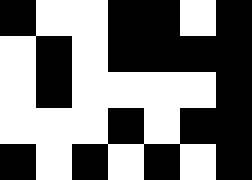[["black", "white", "white", "black", "black", "white", "black"], ["white", "black", "white", "black", "black", "black", "black"], ["white", "black", "white", "white", "white", "white", "black"], ["white", "white", "white", "black", "white", "black", "black"], ["black", "white", "black", "white", "black", "white", "black"]]